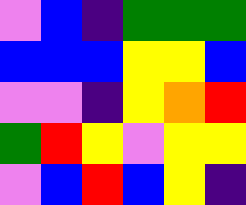[["violet", "blue", "indigo", "green", "green", "green"], ["blue", "blue", "blue", "yellow", "yellow", "blue"], ["violet", "violet", "indigo", "yellow", "orange", "red"], ["green", "red", "yellow", "violet", "yellow", "yellow"], ["violet", "blue", "red", "blue", "yellow", "indigo"]]